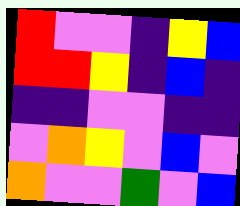[["red", "violet", "violet", "indigo", "yellow", "blue"], ["red", "red", "yellow", "indigo", "blue", "indigo"], ["indigo", "indigo", "violet", "violet", "indigo", "indigo"], ["violet", "orange", "yellow", "violet", "blue", "violet"], ["orange", "violet", "violet", "green", "violet", "blue"]]